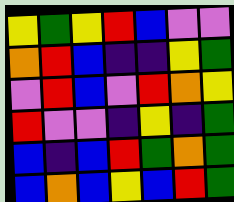[["yellow", "green", "yellow", "red", "blue", "violet", "violet"], ["orange", "red", "blue", "indigo", "indigo", "yellow", "green"], ["violet", "red", "blue", "violet", "red", "orange", "yellow"], ["red", "violet", "violet", "indigo", "yellow", "indigo", "green"], ["blue", "indigo", "blue", "red", "green", "orange", "green"], ["blue", "orange", "blue", "yellow", "blue", "red", "green"]]